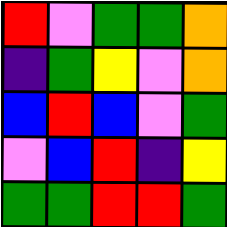[["red", "violet", "green", "green", "orange"], ["indigo", "green", "yellow", "violet", "orange"], ["blue", "red", "blue", "violet", "green"], ["violet", "blue", "red", "indigo", "yellow"], ["green", "green", "red", "red", "green"]]